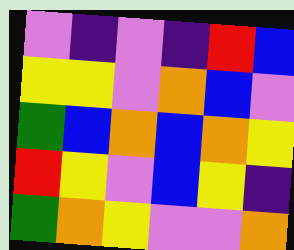[["violet", "indigo", "violet", "indigo", "red", "blue"], ["yellow", "yellow", "violet", "orange", "blue", "violet"], ["green", "blue", "orange", "blue", "orange", "yellow"], ["red", "yellow", "violet", "blue", "yellow", "indigo"], ["green", "orange", "yellow", "violet", "violet", "orange"]]